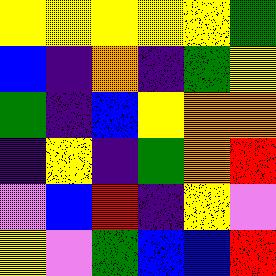[["yellow", "yellow", "yellow", "yellow", "yellow", "green"], ["blue", "indigo", "orange", "indigo", "green", "yellow"], ["green", "indigo", "blue", "yellow", "orange", "orange"], ["indigo", "yellow", "indigo", "green", "orange", "red"], ["violet", "blue", "red", "indigo", "yellow", "violet"], ["yellow", "violet", "green", "blue", "blue", "red"]]